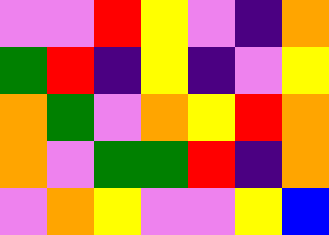[["violet", "violet", "red", "yellow", "violet", "indigo", "orange"], ["green", "red", "indigo", "yellow", "indigo", "violet", "yellow"], ["orange", "green", "violet", "orange", "yellow", "red", "orange"], ["orange", "violet", "green", "green", "red", "indigo", "orange"], ["violet", "orange", "yellow", "violet", "violet", "yellow", "blue"]]